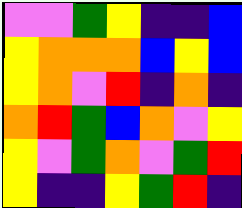[["violet", "violet", "green", "yellow", "indigo", "indigo", "blue"], ["yellow", "orange", "orange", "orange", "blue", "yellow", "blue"], ["yellow", "orange", "violet", "red", "indigo", "orange", "indigo"], ["orange", "red", "green", "blue", "orange", "violet", "yellow"], ["yellow", "violet", "green", "orange", "violet", "green", "red"], ["yellow", "indigo", "indigo", "yellow", "green", "red", "indigo"]]